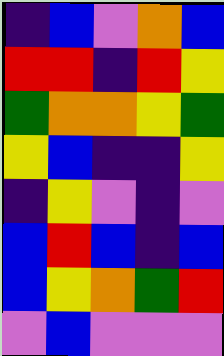[["indigo", "blue", "violet", "orange", "blue"], ["red", "red", "indigo", "red", "yellow"], ["green", "orange", "orange", "yellow", "green"], ["yellow", "blue", "indigo", "indigo", "yellow"], ["indigo", "yellow", "violet", "indigo", "violet"], ["blue", "red", "blue", "indigo", "blue"], ["blue", "yellow", "orange", "green", "red"], ["violet", "blue", "violet", "violet", "violet"]]